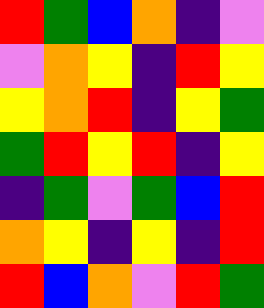[["red", "green", "blue", "orange", "indigo", "violet"], ["violet", "orange", "yellow", "indigo", "red", "yellow"], ["yellow", "orange", "red", "indigo", "yellow", "green"], ["green", "red", "yellow", "red", "indigo", "yellow"], ["indigo", "green", "violet", "green", "blue", "red"], ["orange", "yellow", "indigo", "yellow", "indigo", "red"], ["red", "blue", "orange", "violet", "red", "green"]]